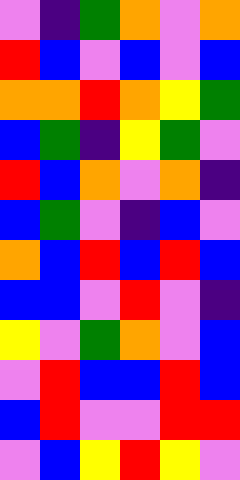[["violet", "indigo", "green", "orange", "violet", "orange"], ["red", "blue", "violet", "blue", "violet", "blue"], ["orange", "orange", "red", "orange", "yellow", "green"], ["blue", "green", "indigo", "yellow", "green", "violet"], ["red", "blue", "orange", "violet", "orange", "indigo"], ["blue", "green", "violet", "indigo", "blue", "violet"], ["orange", "blue", "red", "blue", "red", "blue"], ["blue", "blue", "violet", "red", "violet", "indigo"], ["yellow", "violet", "green", "orange", "violet", "blue"], ["violet", "red", "blue", "blue", "red", "blue"], ["blue", "red", "violet", "violet", "red", "red"], ["violet", "blue", "yellow", "red", "yellow", "violet"]]